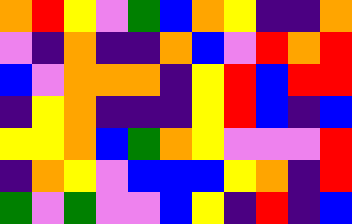[["orange", "red", "yellow", "violet", "green", "blue", "orange", "yellow", "indigo", "indigo", "orange"], ["violet", "indigo", "orange", "indigo", "indigo", "orange", "blue", "violet", "red", "orange", "red"], ["blue", "violet", "orange", "orange", "orange", "indigo", "yellow", "red", "blue", "red", "red"], ["indigo", "yellow", "orange", "indigo", "indigo", "indigo", "yellow", "red", "blue", "indigo", "blue"], ["yellow", "yellow", "orange", "blue", "green", "orange", "yellow", "violet", "violet", "violet", "red"], ["indigo", "orange", "yellow", "violet", "blue", "blue", "blue", "yellow", "orange", "indigo", "red"], ["green", "violet", "green", "violet", "violet", "blue", "yellow", "indigo", "red", "indigo", "blue"]]